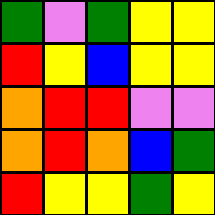[["green", "violet", "green", "yellow", "yellow"], ["red", "yellow", "blue", "yellow", "yellow"], ["orange", "red", "red", "violet", "violet"], ["orange", "red", "orange", "blue", "green"], ["red", "yellow", "yellow", "green", "yellow"]]